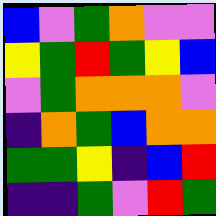[["blue", "violet", "green", "orange", "violet", "violet"], ["yellow", "green", "red", "green", "yellow", "blue"], ["violet", "green", "orange", "orange", "orange", "violet"], ["indigo", "orange", "green", "blue", "orange", "orange"], ["green", "green", "yellow", "indigo", "blue", "red"], ["indigo", "indigo", "green", "violet", "red", "green"]]